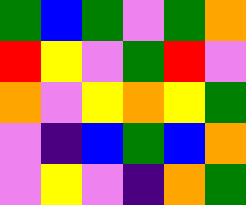[["green", "blue", "green", "violet", "green", "orange"], ["red", "yellow", "violet", "green", "red", "violet"], ["orange", "violet", "yellow", "orange", "yellow", "green"], ["violet", "indigo", "blue", "green", "blue", "orange"], ["violet", "yellow", "violet", "indigo", "orange", "green"]]